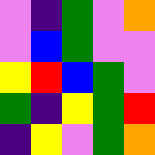[["violet", "indigo", "green", "violet", "orange"], ["violet", "blue", "green", "violet", "violet"], ["yellow", "red", "blue", "green", "violet"], ["green", "indigo", "yellow", "green", "red"], ["indigo", "yellow", "violet", "green", "orange"]]